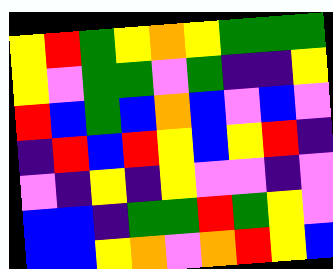[["yellow", "red", "green", "yellow", "orange", "yellow", "green", "green", "green"], ["yellow", "violet", "green", "green", "violet", "green", "indigo", "indigo", "yellow"], ["red", "blue", "green", "blue", "orange", "blue", "violet", "blue", "violet"], ["indigo", "red", "blue", "red", "yellow", "blue", "yellow", "red", "indigo"], ["violet", "indigo", "yellow", "indigo", "yellow", "violet", "violet", "indigo", "violet"], ["blue", "blue", "indigo", "green", "green", "red", "green", "yellow", "violet"], ["blue", "blue", "yellow", "orange", "violet", "orange", "red", "yellow", "blue"]]